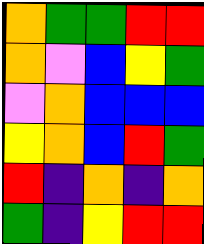[["orange", "green", "green", "red", "red"], ["orange", "violet", "blue", "yellow", "green"], ["violet", "orange", "blue", "blue", "blue"], ["yellow", "orange", "blue", "red", "green"], ["red", "indigo", "orange", "indigo", "orange"], ["green", "indigo", "yellow", "red", "red"]]